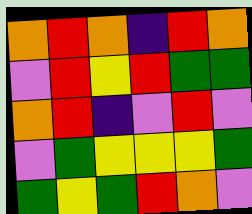[["orange", "red", "orange", "indigo", "red", "orange"], ["violet", "red", "yellow", "red", "green", "green"], ["orange", "red", "indigo", "violet", "red", "violet"], ["violet", "green", "yellow", "yellow", "yellow", "green"], ["green", "yellow", "green", "red", "orange", "violet"]]